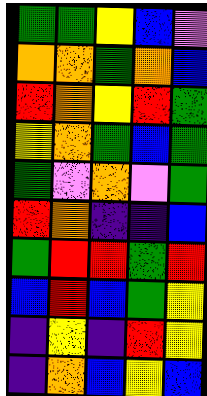[["green", "green", "yellow", "blue", "violet"], ["orange", "orange", "green", "orange", "blue"], ["red", "orange", "yellow", "red", "green"], ["yellow", "orange", "green", "blue", "green"], ["green", "violet", "orange", "violet", "green"], ["red", "orange", "indigo", "indigo", "blue"], ["green", "red", "red", "green", "red"], ["blue", "red", "blue", "green", "yellow"], ["indigo", "yellow", "indigo", "red", "yellow"], ["indigo", "orange", "blue", "yellow", "blue"]]